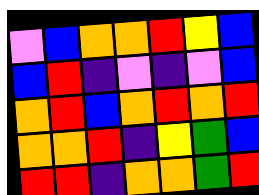[["violet", "blue", "orange", "orange", "red", "yellow", "blue"], ["blue", "red", "indigo", "violet", "indigo", "violet", "blue"], ["orange", "red", "blue", "orange", "red", "orange", "red"], ["orange", "orange", "red", "indigo", "yellow", "green", "blue"], ["red", "red", "indigo", "orange", "orange", "green", "red"]]